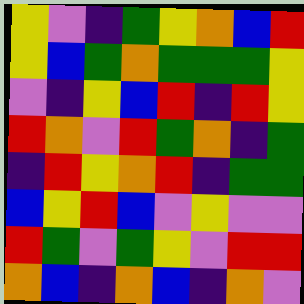[["yellow", "violet", "indigo", "green", "yellow", "orange", "blue", "red"], ["yellow", "blue", "green", "orange", "green", "green", "green", "yellow"], ["violet", "indigo", "yellow", "blue", "red", "indigo", "red", "yellow"], ["red", "orange", "violet", "red", "green", "orange", "indigo", "green"], ["indigo", "red", "yellow", "orange", "red", "indigo", "green", "green"], ["blue", "yellow", "red", "blue", "violet", "yellow", "violet", "violet"], ["red", "green", "violet", "green", "yellow", "violet", "red", "red"], ["orange", "blue", "indigo", "orange", "blue", "indigo", "orange", "violet"]]